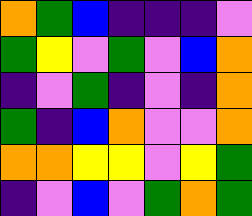[["orange", "green", "blue", "indigo", "indigo", "indigo", "violet"], ["green", "yellow", "violet", "green", "violet", "blue", "orange"], ["indigo", "violet", "green", "indigo", "violet", "indigo", "orange"], ["green", "indigo", "blue", "orange", "violet", "violet", "orange"], ["orange", "orange", "yellow", "yellow", "violet", "yellow", "green"], ["indigo", "violet", "blue", "violet", "green", "orange", "green"]]